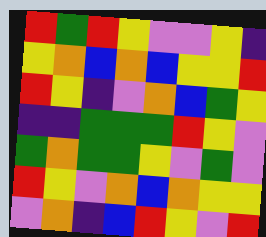[["red", "green", "red", "yellow", "violet", "violet", "yellow", "indigo"], ["yellow", "orange", "blue", "orange", "blue", "yellow", "yellow", "red"], ["red", "yellow", "indigo", "violet", "orange", "blue", "green", "yellow"], ["indigo", "indigo", "green", "green", "green", "red", "yellow", "violet"], ["green", "orange", "green", "green", "yellow", "violet", "green", "violet"], ["red", "yellow", "violet", "orange", "blue", "orange", "yellow", "yellow"], ["violet", "orange", "indigo", "blue", "red", "yellow", "violet", "red"]]